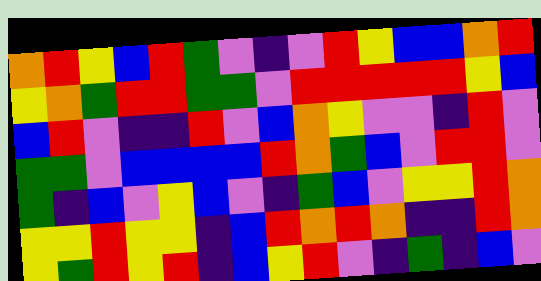[["orange", "red", "yellow", "blue", "red", "green", "violet", "indigo", "violet", "red", "yellow", "blue", "blue", "orange", "red"], ["yellow", "orange", "green", "red", "red", "green", "green", "violet", "red", "red", "red", "red", "red", "yellow", "blue"], ["blue", "red", "violet", "indigo", "indigo", "red", "violet", "blue", "orange", "yellow", "violet", "violet", "indigo", "red", "violet"], ["green", "green", "violet", "blue", "blue", "blue", "blue", "red", "orange", "green", "blue", "violet", "red", "red", "violet"], ["green", "indigo", "blue", "violet", "yellow", "blue", "violet", "indigo", "green", "blue", "violet", "yellow", "yellow", "red", "orange"], ["yellow", "yellow", "red", "yellow", "yellow", "indigo", "blue", "red", "orange", "red", "orange", "indigo", "indigo", "red", "orange"], ["yellow", "green", "red", "yellow", "red", "indigo", "blue", "yellow", "red", "violet", "indigo", "green", "indigo", "blue", "violet"]]